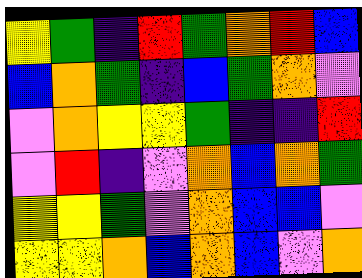[["yellow", "green", "indigo", "red", "green", "orange", "red", "blue"], ["blue", "orange", "green", "indigo", "blue", "green", "orange", "violet"], ["violet", "orange", "yellow", "yellow", "green", "indigo", "indigo", "red"], ["violet", "red", "indigo", "violet", "orange", "blue", "orange", "green"], ["yellow", "yellow", "green", "violet", "orange", "blue", "blue", "violet"], ["yellow", "yellow", "orange", "blue", "orange", "blue", "violet", "orange"]]